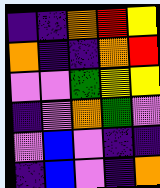[["indigo", "indigo", "orange", "red", "yellow"], ["orange", "indigo", "indigo", "orange", "red"], ["violet", "violet", "green", "yellow", "yellow"], ["indigo", "violet", "orange", "green", "violet"], ["violet", "blue", "violet", "indigo", "indigo"], ["indigo", "blue", "violet", "indigo", "orange"]]